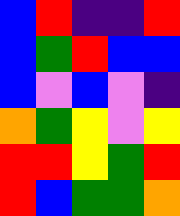[["blue", "red", "indigo", "indigo", "red"], ["blue", "green", "red", "blue", "blue"], ["blue", "violet", "blue", "violet", "indigo"], ["orange", "green", "yellow", "violet", "yellow"], ["red", "red", "yellow", "green", "red"], ["red", "blue", "green", "green", "orange"]]